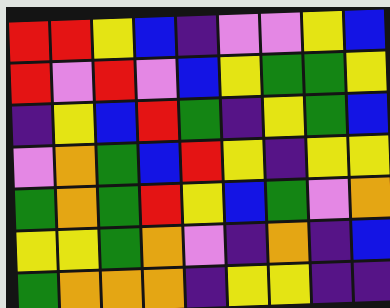[["red", "red", "yellow", "blue", "indigo", "violet", "violet", "yellow", "blue"], ["red", "violet", "red", "violet", "blue", "yellow", "green", "green", "yellow"], ["indigo", "yellow", "blue", "red", "green", "indigo", "yellow", "green", "blue"], ["violet", "orange", "green", "blue", "red", "yellow", "indigo", "yellow", "yellow"], ["green", "orange", "green", "red", "yellow", "blue", "green", "violet", "orange"], ["yellow", "yellow", "green", "orange", "violet", "indigo", "orange", "indigo", "blue"], ["green", "orange", "orange", "orange", "indigo", "yellow", "yellow", "indigo", "indigo"]]